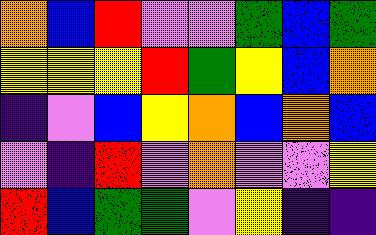[["orange", "blue", "red", "violet", "violet", "green", "blue", "green"], ["yellow", "yellow", "yellow", "red", "green", "yellow", "blue", "orange"], ["indigo", "violet", "blue", "yellow", "orange", "blue", "orange", "blue"], ["violet", "indigo", "red", "violet", "orange", "violet", "violet", "yellow"], ["red", "blue", "green", "green", "violet", "yellow", "indigo", "indigo"]]